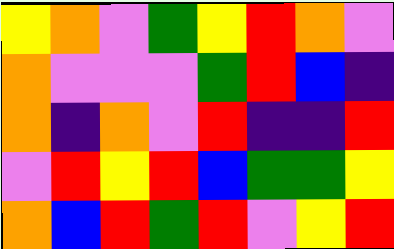[["yellow", "orange", "violet", "green", "yellow", "red", "orange", "violet"], ["orange", "violet", "violet", "violet", "green", "red", "blue", "indigo"], ["orange", "indigo", "orange", "violet", "red", "indigo", "indigo", "red"], ["violet", "red", "yellow", "red", "blue", "green", "green", "yellow"], ["orange", "blue", "red", "green", "red", "violet", "yellow", "red"]]